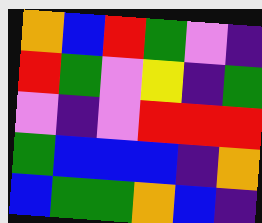[["orange", "blue", "red", "green", "violet", "indigo"], ["red", "green", "violet", "yellow", "indigo", "green"], ["violet", "indigo", "violet", "red", "red", "red"], ["green", "blue", "blue", "blue", "indigo", "orange"], ["blue", "green", "green", "orange", "blue", "indigo"]]